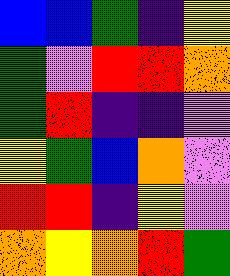[["blue", "blue", "green", "indigo", "yellow"], ["green", "violet", "red", "red", "orange"], ["green", "red", "indigo", "indigo", "violet"], ["yellow", "green", "blue", "orange", "violet"], ["red", "red", "indigo", "yellow", "violet"], ["orange", "yellow", "orange", "red", "green"]]